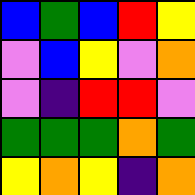[["blue", "green", "blue", "red", "yellow"], ["violet", "blue", "yellow", "violet", "orange"], ["violet", "indigo", "red", "red", "violet"], ["green", "green", "green", "orange", "green"], ["yellow", "orange", "yellow", "indigo", "orange"]]